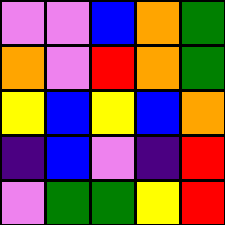[["violet", "violet", "blue", "orange", "green"], ["orange", "violet", "red", "orange", "green"], ["yellow", "blue", "yellow", "blue", "orange"], ["indigo", "blue", "violet", "indigo", "red"], ["violet", "green", "green", "yellow", "red"]]